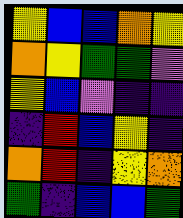[["yellow", "blue", "blue", "orange", "yellow"], ["orange", "yellow", "green", "green", "violet"], ["yellow", "blue", "violet", "indigo", "indigo"], ["indigo", "red", "blue", "yellow", "indigo"], ["orange", "red", "indigo", "yellow", "orange"], ["green", "indigo", "blue", "blue", "green"]]